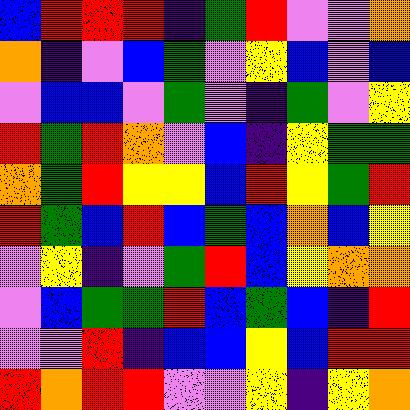[["blue", "red", "red", "red", "indigo", "green", "red", "violet", "violet", "orange"], ["orange", "indigo", "violet", "blue", "green", "violet", "yellow", "blue", "violet", "blue"], ["violet", "blue", "blue", "violet", "green", "violet", "indigo", "green", "violet", "yellow"], ["red", "green", "red", "orange", "violet", "blue", "indigo", "yellow", "green", "green"], ["orange", "green", "red", "yellow", "yellow", "blue", "red", "yellow", "green", "red"], ["red", "green", "blue", "red", "blue", "green", "blue", "orange", "blue", "yellow"], ["violet", "yellow", "indigo", "violet", "green", "red", "blue", "yellow", "orange", "orange"], ["violet", "blue", "green", "green", "red", "blue", "green", "blue", "indigo", "red"], ["violet", "violet", "red", "indigo", "blue", "blue", "yellow", "blue", "red", "red"], ["red", "orange", "red", "red", "violet", "violet", "yellow", "indigo", "yellow", "orange"]]